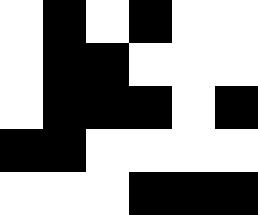[["white", "black", "white", "black", "white", "white"], ["white", "black", "black", "white", "white", "white"], ["white", "black", "black", "black", "white", "black"], ["black", "black", "white", "white", "white", "white"], ["white", "white", "white", "black", "black", "black"]]